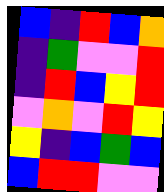[["blue", "indigo", "red", "blue", "orange"], ["indigo", "green", "violet", "violet", "red"], ["indigo", "red", "blue", "yellow", "red"], ["violet", "orange", "violet", "red", "yellow"], ["yellow", "indigo", "blue", "green", "blue"], ["blue", "red", "red", "violet", "violet"]]